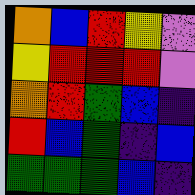[["orange", "blue", "red", "yellow", "violet"], ["yellow", "red", "red", "red", "violet"], ["orange", "red", "green", "blue", "indigo"], ["red", "blue", "green", "indigo", "blue"], ["green", "green", "green", "blue", "indigo"]]